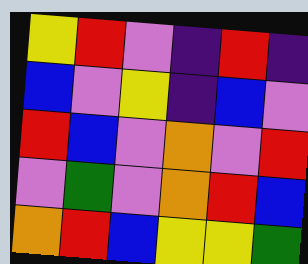[["yellow", "red", "violet", "indigo", "red", "indigo"], ["blue", "violet", "yellow", "indigo", "blue", "violet"], ["red", "blue", "violet", "orange", "violet", "red"], ["violet", "green", "violet", "orange", "red", "blue"], ["orange", "red", "blue", "yellow", "yellow", "green"]]